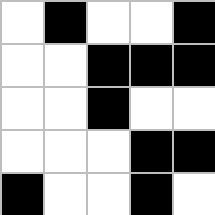[["white", "black", "white", "white", "black"], ["white", "white", "black", "black", "black"], ["white", "white", "black", "white", "white"], ["white", "white", "white", "black", "black"], ["black", "white", "white", "black", "white"]]